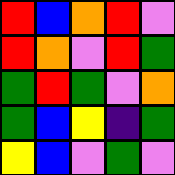[["red", "blue", "orange", "red", "violet"], ["red", "orange", "violet", "red", "green"], ["green", "red", "green", "violet", "orange"], ["green", "blue", "yellow", "indigo", "green"], ["yellow", "blue", "violet", "green", "violet"]]